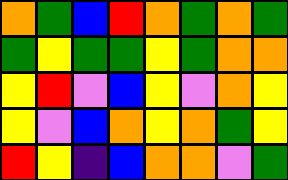[["orange", "green", "blue", "red", "orange", "green", "orange", "green"], ["green", "yellow", "green", "green", "yellow", "green", "orange", "orange"], ["yellow", "red", "violet", "blue", "yellow", "violet", "orange", "yellow"], ["yellow", "violet", "blue", "orange", "yellow", "orange", "green", "yellow"], ["red", "yellow", "indigo", "blue", "orange", "orange", "violet", "green"]]